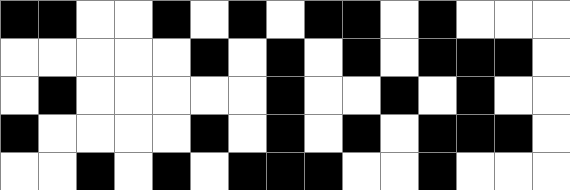[["black", "black", "white", "white", "black", "white", "black", "white", "black", "black", "white", "black", "white", "white", "white"], ["white", "white", "white", "white", "white", "black", "white", "black", "white", "black", "white", "black", "black", "black", "white"], ["white", "black", "white", "white", "white", "white", "white", "black", "white", "white", "black", "white", "black", "white", "white"], ["black", "white", "white", "white", "white", "black", "white", "black", "white", "black", "white", "black", "black", "black", "white"], ["white", "white", "black", "white", "black", "white", "black", "black", "black", "white", "white", "black", "white", "white", "white"]]